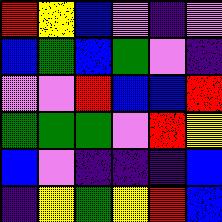[["red", "yellow", "blue", "violet", "indigo", "violet"], ["blue", "green", "blue", "green", "violet", "indigo"], ["violet", "violet", "red", "blue", "blue", "red"], ["green", "green", "green", "violet", "red", "yellow"], ["blue", "violet", "indigo", "indigo", "indigo", "blue"], ["indigo", "yellow", "green", "yellow", "red", "blue"]]